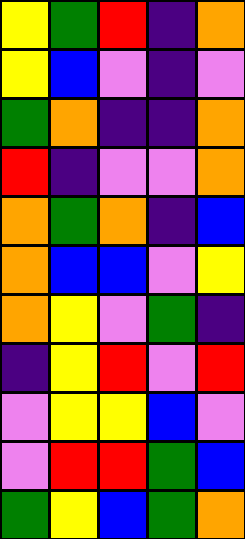[["yellow", "green", "red", "indigo", "orange"], ["yellow", "blue", "violet", "indigo", "violet"], ["green", "orange", "indigo", "indigo", "orange"], ["red", "indigo", "violet", "violet", "orange"], ["orange", "green", "orange", "indigo", "blue"], ["orange", "blue", "blue", "violet", "yellow"], ["orange", "yellow", "violet", "green", "indigo"], ["indigo", "yellow", "red", "violet", "red"], ["violet", "yellow", "yellow", "blue", "violet"], ["violet", "red", "red", "green", "blue"], ["green", "yellow", "blue", "green", "orange"]]